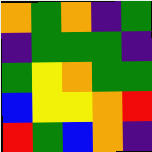[["orange", "green", "orange", "indigo", "green"], ["indigo", "green", "green", "green", "indigo"], ["green", "yellow", "orange", "green", "green"], ["blue", "yellow", "yellow", "orange", "red"], ["red", "green", "blue", "orange", "indigo"]]